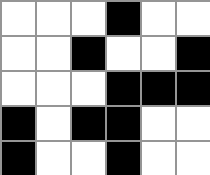[["white", "white", "white", "black", "white", "white"], ["white", "white", "black", "white", "white", "black"], ["white", "white", "white", "black", "black", "black"], ["black", "white", "black", "black", "white", "white"], ["black", "white", "white", "black", "white", "white"]]